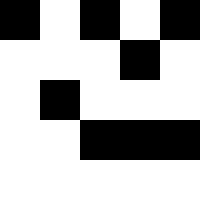[["black", "white", "black", "white", "black"], ["white", "white", "white", "black", "white"], ["white", "black", "white", "white", "white"], ["white", "white", "black", "black", "black"], ["white", "white", "white", "white", "white"]]